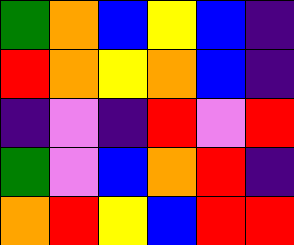[["green", "orange", "blue", "yellow", "blue", "indigo"], ["red", "orange", "yellow", "orange", "blue", "indigo"], ["indigo", "violet", "indigo", "red", "violet", "red"], ["green", "violet", "blue", "orange", "red", "indigo"], ["orange", "red", "yellow", "blue", "red", "red"]]